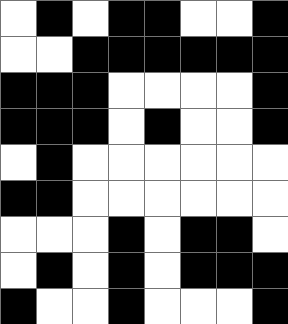[["white", "black", "white", "black", "black", "white", "white", "black"], ["white", "white", "black", "black", "black", "black", "black", "black"], ["black", "black", "black", "white", "white", "white", "white", "black"], ["black", "black", "black", "white", "black", "white", "white", "black"], ["white", "black", "white", "white", "white", "white", "white", "white"], ["black", "black", "white", "white", "white", "white", "white", "white"], ["white", "white", "white", "black", "white", "black", "black", "white"], ["white", "black", "white", "black", "white", "black", "black", "black"], ["black", "white", "white", "black", "white", "white", "white", "black"]]